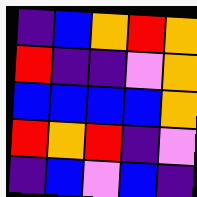[["indigo", "blue", "orange", "red", "orange"], ["red", "indigo", "indigo", "violet", "orange"], ["blue", "blue", "blue", "blue", "orange"], ["red", "orange", "red", "indigo", "violet"], ["indigo", "blue", "violet", "blue", "indigo"]]